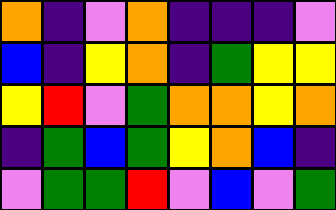[["orange", "indigo", "violet", "orange", "indigo", "indigo", "indigo", "violet"], ["blue", "indigo", "yellow", "orange", "indigo", "green", "yellow", "yellow"], ["yellow", "red", "violet", "green", "orange", "orange", "yellow", "orange"], ["indigo", "green", "blue", "green", "yellow", "orange", "blue", "indigo"], ["violet", "green", "green", "red", "violet", "blue", "violet", "green"]]